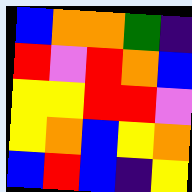[["blue", "orange", "orange", "green", "indigo"], ["red", "violet", "red", "orange", "blue"], ["yellow", "yellow", "red", "red", "violet"], ["yellow", "orange", "blue", "yellow", "orange"], ["blue", "red", "blue", "indigo", "yellow"]]